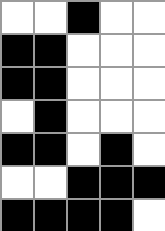[["white", "white", "black", "white", "white"], ["black", "black", "white", "white", "white"], ["black", "black", "white", "white", "white"], ["white", "black", "white", "white", "white"], ["black", "black", "white", "black", "white"], ["white", "white", "black", "black", "black"], ["black", "black", "black", "black", "white"]]